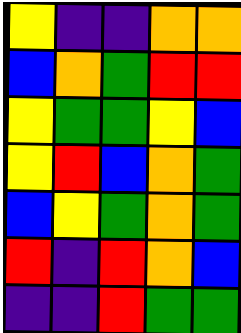[["yellow", "indigo", "indigo", "orange", "orange"], ["blue", "orange", "green", "red", "red"], ["yellow", "green", "green", "yellow", "blue"], ["yellow", "red", "blue", "orange", "green"], ["blue", "yellow", "green", "orange", "green"], ["red", "indigo", "red", "orange", "blue"], ["indigo", "indigo", "red", "green", "green"]]